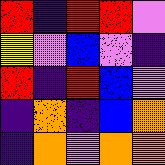[["red", "indigo", "red", "red", "violet"], ["yellow", "violet", "blue", "violet", "indigo"], ["red", "indigo", "red", "blue", "violet"], ["indigo", "orange", "indigo", "blue", "orange"], ["indigo", "orange", "violet", "orange", "orange"]]